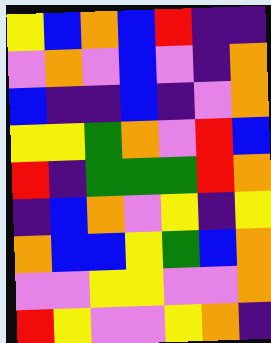[["yellow", "blue", "orange", "blue", "red", "indigo", "indigo"], ["violet", "orange", "violet", "blue", "violet", "indigo", "orange"], ["blue", "indigo", "indigo", "blue", "indigo", "violet", "orange"], ["yellow", "yellow", "green", "orange", "violet", "red", "blue"], ["red", "indigo", "green", "green", "green", "red", "orange"], ["indigo", "blue", "orange", "violet", "yellow", "indigo", "yellow"], ["orange", "blue", "blue", "yellow", "green", "blue", "orange"], ["violet", "violet", "yellow", "yellow", "violet", "violet", "orange"], ["red", "yellow", "violet", "violet", "yellow", "orange", "indigo"]]